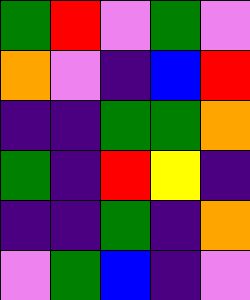[["green", "red", "violet", "green", "violet"], ["orange", "violet", "indigo", "blue", "red"], ["indigo", "indigo", "green", "green", "orange"], ["green", "indigo", "red", "yellow", "indigo"], ["indigo", "indigo", "green", "indigo", "orange"], ["violet", "green", "blue", "indigo", "violet"]]